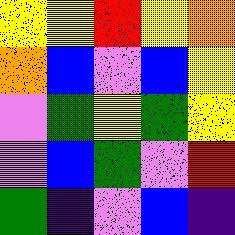[["yellow", "yellow", "red", "yellow", "orange"], ["orange", "blue", "violet", "blue", "yellow"], ["violet", "green", "yellow", "green", "yellow"], ["violet", "blue", "green", "violet", "red"], ["green", "indigo", "violet", "blue", "indigo"]]